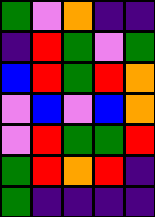[["green", "violet", "orange", "indigo", "indigo"], ["indigo", "red", "green", "violet", "green"], ["blue", "red", "green", "red", "orange"], ["violet", "blue", "violet", "blue", "orange"], ["violet", "red", "green", "green", "red"], ["green", "red", "orange", "red", "indigo"], ["green", "indigo", "indigo", "indigo", "indigo"]]